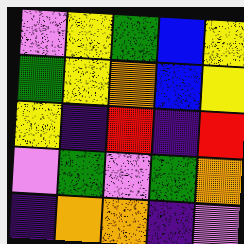[["violet", "yellow", "green", "blue", "yellow"], ["green", "yellow", "orange", "blue", "yellow"], ["yellow", "indigo", "red", "indigo", "red"], ["violet", "green", "violet", "green", "orange"], ["indigo", "orange", "orange", "indigo", "violet"]]